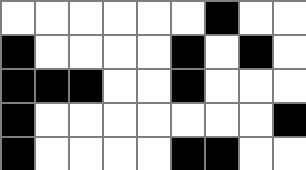[["white", "white", "white", "white", "white", "white", "black", "white", "white"], ["black", "white", "white", "white", "white", "black", "white", "black", "white"], ["black", "black", "black", "white", "white", "black", "white", "white", "white"], ["black", "white", "white", "white", "white", "white", "white", "white", "black"], ["black", "white", "white", "white", "white", "black", "black", "white", "white"]]